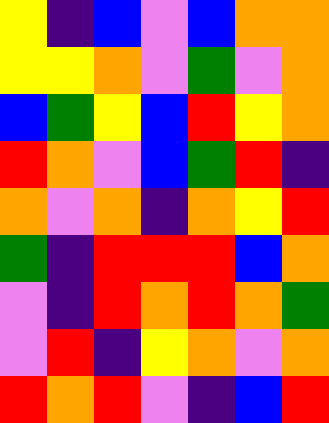[["yellow", "indigo", "blue", "violet", "blue", "orange", "orange"], ["yellow", "yellow", "orange", "violet", "green", "violet", "orange"], ["blue", "green", "yellow", "blue", "red", "yellow", "orange"], ["red", "orange", "violet", "blue", "green", "red", "indigo"], ["orange", "violet", "orange", "indigo", "orange", "yellow", "red"], ["green", "indigo", "red", "red", "red", "blue", "orange"], ["violet", "indigo", "red", "orange", "red", "orange", "green"], ["violet", "red", "indigo", "yellow", "orange", "violet", "orange"], ["red", "orange", "red", "violet", "indigo", "blue", "red"]]